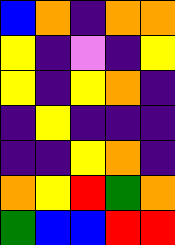[["blue", "orange", "indigo", "orange", "orange"], ["yellow", "indigo", "violet", "indigo", "yellow"], ["yellow", "indigo", "yellow", "orange", "indigo"], ["indigo", "yellow", "indigo", "indigo", "indigo"], ["indigo", "indigo", "yellow", "orange", "indigo"], ["orange", "yellow", "red", "green", "orange"], ["green", "blue", "blue", "red", "red"]]